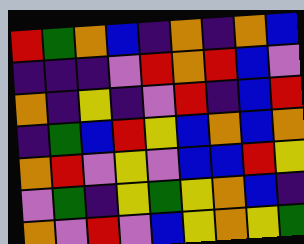[["red", "green", "orange", "blue", "indigo", "orange", "indigo", "orange", "blue"], ["indigo", "indigo", "indigo", "violet", "red", "orange", "red", "blue", "violet"], ["orange", "indigo", "yellow", "indigo", "violet", "red", "indigo", "blue", "red"], ["indigo", "green", "blue", "red", "yellow", "blue", "orange", "blue", "orange"], ["orange", "red", "violet", "yellow", "violet", "blue", "blue", "red", "yellow"], ["violet", "green", "indigo", "yellow", "green", "yellow", "orange", "blue", "indigo"], ["orange", "violet", "red", "violet", "blue", "yellow", "orange", "yellow", "green"]]